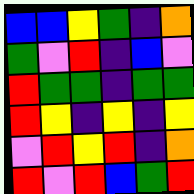[["blue", "blue", "yellow", "green", "indigo", "orange"], ["green", "violet", "red", "indigo", "blue", "violet"], ["red", "green", "green", "indigo", "green", "green"], ["red", "yellow", "indigo", "yellow", "indigo", "yellow"], ["violet", "red", "yellow", "red", "indigo", "orange"], ["red", "violet", "red", "blue", "green", "red"]]